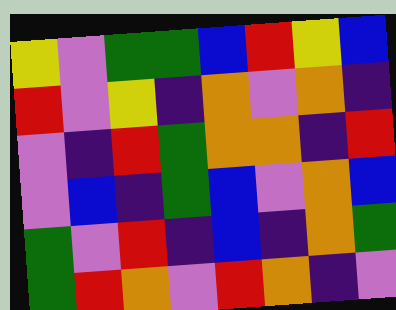[["yellow", "violet", "green", "green", "blue", "red", "yellow", "blue"], ["red", "violet", "yellow", "indigo", "orange", "violet", "orange", "indigo"], ["violet", "indigo", "red", "green", "orange", "orange", "indigo", "red"], ["violet", "blue", "indigo", "green", "blue", "violet", "orange", "blue"], ["green", "violet", "red", "indigo", "blue", "indigo", "orange", "green"], ["green", "red", "orange", "violet", "red", "orange", "indigo", "violet"]]